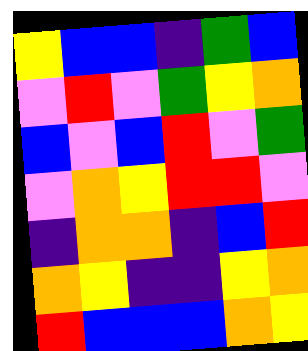[["yellow", "blue", "blue", "indigo", "green", "blue"], ["violet", "red", "violet", "green", "yellow", "orange"], ["blue", "violet", "blue", "red", "violet", "green"], ["violet", "orange", "yellow", "red", "red", "violet"], ["indigo", "orange", "orange", "indigo", "blue", "red"], ["orange", "yellow", "indigo", "indigo", "yellow", "orange"], ["red", "blue", "blue", "blue", "orange", "yellow"]]